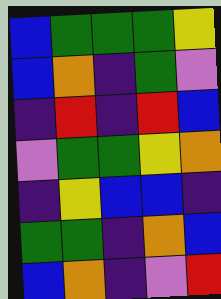[["blue", "green", "green", "green", "yellow"], ["blue", "orange", "indigo", "green", "violet"], ["indigo", "red", "indigo", "red", "blue"], ["violet", "green", "green", "yellow", "orange"], ["indigo", "yellow", "blue", "blue", "indigo"], ["green", "green", "indigo", "orange", "blue"], ["blue", "orange", "indigo", "violet", "red"]]